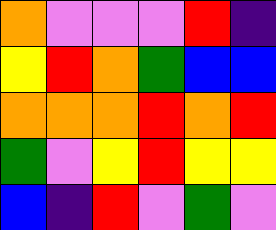[["orange", "violet", "violet", "violet", "red", "indigo"], ["yellow", "red", "orange", "green", "blue", "blue"], ["orange", "orange", "orange", "red", "orange", "red"], ["green", "violet", "yellow", "red", "yellow", "yellow"], ["blue", "indigo", "red", "violet", "green", "violet"]]